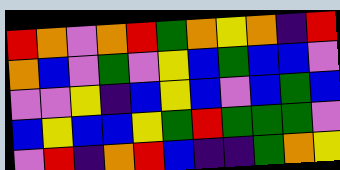[["red", "orange", "violet", "orange", "red", "green", "orange", "yellow", "orange", "indigo", "red"], ["orange", "blue", "violet", "green", "violet", "yellow", "blue", "green", "blue", "blue", "violet"], ["violet", "violet", "yellow", "indigo", "blue", "yellow", "blue", "violet", "blue", "green", "blue"], ["blue", "yellow", "blue", "blue", "yellow", "green", "red", "green", "green", "green", "violet"], ["violet", "red", "indigo", "orange", "red", "blue", "indigo", "indigo", "green", "orange", "yellow"]]